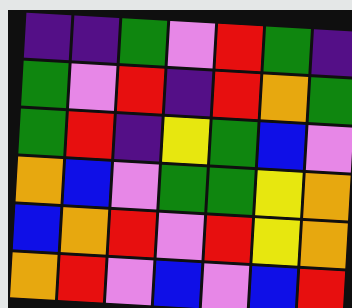[["indigo", "indigo", "green", "violet", "red", "green", "indigo"], ["green", "violet", "red", "indigo", "red", "orange", "green"], ["green", "red", "indigo", "yellow", "green", "blue", "violet"], ["orange", "blue", "violet", "green", "green", "yellow", "orange"], ["blue", "orange", "red", "violet", "red", "yellow", "orange"], ["orange", "red", "violet", "blue", "violet", "blue", "red"]]